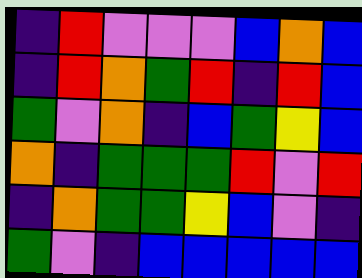[["indigo", "red", "violet", "violet", "violet", "blue", "orange", "blue"], ["indigo", "red", "orange", "green", "red", "indigo", "red", "blue"], ["green", "violet", "orange", "indigo", "blue", "green", "yellow", "blue"], ["orange", "indigo", "green", "green", "green", "red", "violet", "red"], ["indigo", "orange", "green", "green", "yellow", "blue", "violet", "indigo"], ["green", "violet", "indigo", "blue", "blue", "blue", "blue", "blue"]]